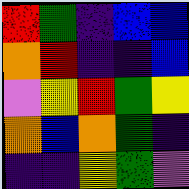[["red", "green", "indigo", "blue", "blue"], ["orange", "red", "indigo", "indigo", "blue"], ["violet", "yellow", "red", "green", "yellow"], ["orange", "blue", "orange", "green", "indigo"], ["indigo", "indigo", "yellow", "green", "violet"]]